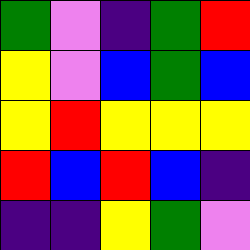[["green", "violet", "indigo", "green", "red"], ["yellow", "violet", "blue", "green", "blue"], ["yellow", "red", "yellow", "yellow", "yellow"], ["red", "blue", "red", "blue", "indigo"], ["indigo", "indigo", "yellow", "green", "violet"]]